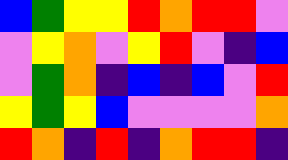[["blue", "green", "yellow", "yellow", "red", "orange", "red", "red", "violet"], ["violet", "yellow", "orange", "violet", "yellow", "red", "violet", "indigo", "blue"], ["violet", "green", "orange", "indigo", "blue", "indigo", "blue", "violet", "red"], ["yellow", "green", "yellow", "blue", "violet", "violet", "violet", "violet", "orange"], ["red", "orange", "indigo", "red", "indigo", "orange", "red", "red", "indigo"]]